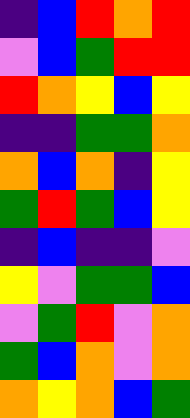[["indigo", "blue", "red", "orange", "red"], ["violet", "blue", "green", "red", "red"], ["red", "orange", "yellow", "blue", "yellow"], ["indigo", "indigo", "green", "green", "orange"], ["orange", "blue", "orange", "indigo", "yellow"], ["green", "red", "green", "blue", "yellow"], ["indigo", "blue", "indigo", "indigo", "violet"], ["yellow", "violet", "green", "green", "blue"], ["violet", "green", "red", "violet", "orange"], ["green", "blue", "orange", "violet", "orange"], ["orange", "yellow", "orange", "blue", "green"]]